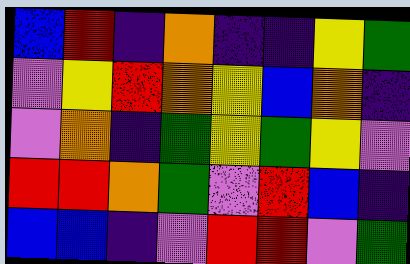[["blue", "red", "indigo", "orange", "indigo", "indigo", "yellow", "green"], ["violet", "yellow", "red", "orange", "yellow", "blue", "orange", "indigo"], ["violet", "orange", "indigo", "green", "yellow", "green", "yellow", "violet"], ["red", "red", "orange", "green", "violet", "red", "blue", "indigo"], ["blue", "blue", "indigo", "violet", "red", "red", "violet", "green"]]